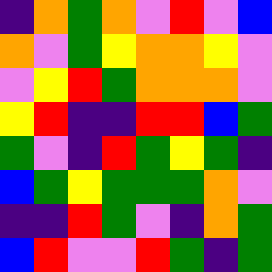[["indigo", "orange", "green", "orange", "violet", "red", "violet", "blue"], ["orange", "violet", "green", "yellow", "orange", "orange", "yellow", "violet"], ["violet", "yellow", "red", "green", "orange", "orange", "orange", "violet"], ["yellow", "red", "indigo", "indigo", "red", "red", "blue", "green"], ["green", "violet", "indigo", "red", "green", "yellow", "green", "indigo"], ["blue", "green", "yellow", "green", "green", "green", "orange", "violet"], ["indigo", "indigo", "red", "green", "violet", "indigo", "orange", "green"], ["blue", "red", "violet", "violet", "red", "green", "indigo", "green"]]